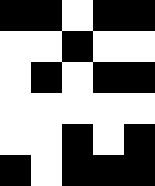[["black", "black", "white", "black", "black"], ["white", "white", "black", "white", "white"], ["white", "black", "white", "black", "black"], ["white", "white", "white", "white", "white"], ["white", "white", "black", "white", "black"], ["black", "white", "black", "black", "black"]]